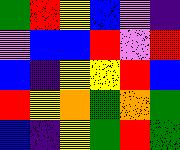[["green", "red", "yellow", "blue", "violet", "indigo"], ["violet", "blue", "blue", "red", "violet", "red"], ["blue", "indigo", "yellow", "yellow", "red", "blue"], ["red", "yellow", "orange", "green", "orange", "green"], ["blue", "indigo", "yellow", "green", "red", "green"]]